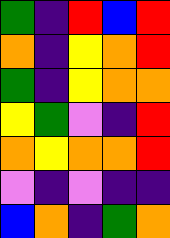[["green", "indigo", "red", "blue", "red"], ["orange", "indigo", "yellow", "orange", "red"], ["green", "indigo", "yellow", "orange", "orange"], ["yellow", "green", "violet", "indigo", "red"], ["orange", "yellow", "orange", "orange", "red"], ["violet", "indigo", "violet", "indigo", "indigo"], ["blue", "orange", "indigo", "green", "orange"]]